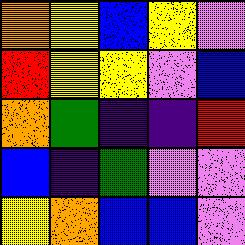[["orange", "yellow", "blue", "yellow", "violet"], ["red", "yellow", "yellow", "violet", "blue"], ["orange", "green", "indigo", "indigo", "red"], ["blue", "indigo", "green", "violet", "violet"], ["yellow", "orange", "blue", "blue", "violet"]]